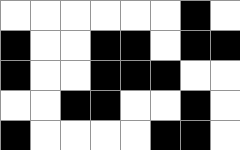[["white", "white", "white", "white", "white", "white", "black", "white"], ["black", "white", "white", "black", "black", "white", "black", "black"], ["black", "white", "white", "black", "black", "black", "white", "white"], ["white", "white", "black", "black", "white", "white", "black", "white"], ["black", "white", "white", "white", "white", "black", "black", "white"]]